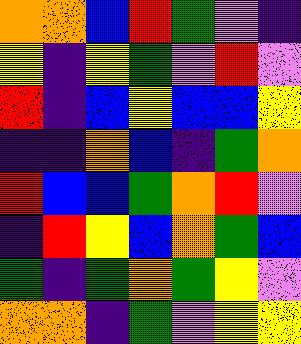[["orange", "orange", "blue", "red", "green", "violet", "indigo"], ["yellow", "indigo", "yellow", "green", "violet", "red", "violet"], ["red", "indigo", "blue", "yellow", "blue", "blue", "yellow"], ["indigo", "indigo", "orange", "blue", "indigo", "green", "orange"], ["red", "blue", "blue", "green", "orange", "red", "violet"], ["indigo", "red", "yellow", "blue", "orange", "green", "blue"], ["green", "indigo", "green", "orange", "green", "yellow", "violet"], ["orange", "orange", "indigo", "green", "violet", "yellow", "yellow"]]